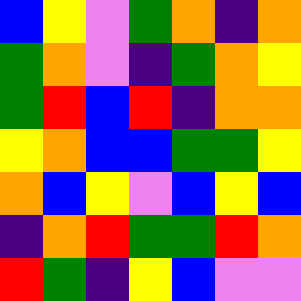[["blue", "yellow", "violet", "green", "orange", "indigo", "orange"], ["green", "orange", "violet", "indigo", "green", "orange", "yellow"], ["green", "red", "blue", "red", "indigo", "orange", "orange"], ["yellow", "orange", "blue", "blue", "green", "green", "yellow"], ["orange", "blue", "yellow", "violet", "blue", "yellow", "blue"], ["indigo", "orange", "red", "green", "green", "red", "orange"], ["red", "green", "indigo", "yellow", "blue", "violet", "violet"]]